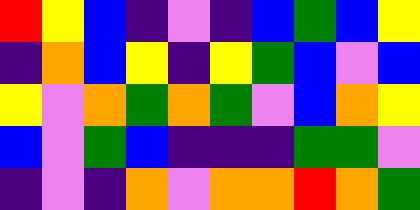[["red", "yellow", "blue", "indigo", "violet", "indigo", "blue", "green", "blue", "yellow"], ["indigo", "orange", "blue", "yellow", "indigo", "yellow", "green", "blue", "violet", "blue"], ["yellow", "violet", "orange", "green", "orange", "green", "violet", "blue", "orange", "yellow"], ["blue", "violet", "green", "blue", "indigo", "indigo", "indigo", "green", "green", "violet"], ["indigo", "violet", "indigo", "orange", "violet", "orange", "orange", "red", "orange", "green"]]